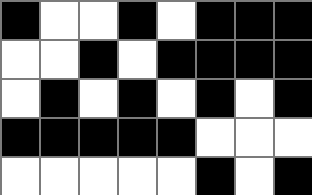[["black", "white", "white", "black", "white", "black", "black", "black"], ["white", "white", "black", "white", "black", "black", "black", "black"], ["white", "black", "white", "black", "white", "black", "white", "black"], ["black", "black", "black", "black", "black", "white", "white", "white"], ["white", "white", "white", "white", "white", "black", "white", "black"]]